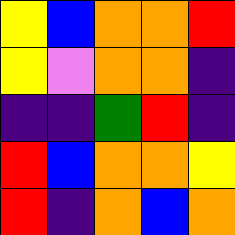[["yellow", "blue", "orange", "orange", "red"], ["yellow", "violet", "orange", "orange", "indigo"], ["indigo", "indigo", "green", "red", "indigo"], ["red", "blue", "orange", "orange", "yellow"], ["red", "indigo", "orange", "blue", "orange"]]